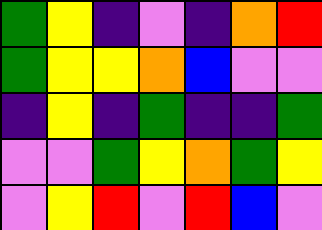[["green", "yellow", "indigo", "violet", "indigo", "orange", "red"], ["green", "yellow", "yellow", "orange", "blue", "violet", "violet"], ["indigo", "yellow", "indigo", "green", "indigo", "indigo", "green"], ["violet", "violet", "green", "yellow", "orange", "green", "yellow"], ["violet", "yellow", "red", "violet", "red", "blue", "violet"]]